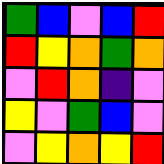[["green", "blue", "violet", "blue", "red"], ["red", "yellow", "orange", "green", "orange"], ["violet", "red", "orange", "indigo", "violet"], ["yellow", "violet", "green", "blue", "violet"], ["violet", "yellow", "orange", "yellow", "red"]]